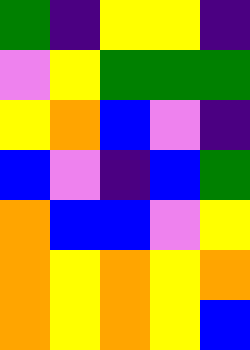[["green", "indigo", "yellow", "yellow", "indigo"], ["violet", "yellow", "green", "green", "green"], ["yellow", "orange", "blue", "violet", "indigo"], ["blue", "violet", "indigo", "blue", "green"], ["orange", "blue", "blue", "violet", "yellow"], ["orange", "yellow", "orange", "yellow", "orange"], ["orange", "yellow", "orange", "yellow", "blue"]]